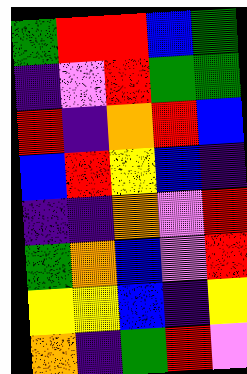[["green", "red", "red", "blue", "green"], ["indigo", "violet", "red", "green", "green"], ["red", "indigo", "orange", "red", "blue"], ["blue", "red", "yellow", "blue", "indigo"], ["indigo", "indigo", "orange", "violet", "red"], ["green", "orange", "blue", "violet", "red"], ["yellow", "yellow", "blue", "indigo", "yellow"], ["orange", "indigo", "green", "red", "violet"]]